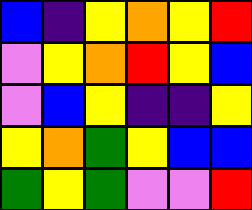[["blue", "indigo", "yellow", "orange", "yellow", "red"], ["violet", "yellow", "orange", "red", "yellow", "blue"], ["violet", "blue", "yellow", "indigo", "indigo", "yellow"], ["yellow", "orange", "green", "yellow", "blue", "blue"], ["green", "yellow", "green", "violet", "violet", "red"]]